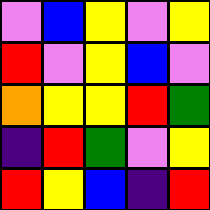[["violet", "blue", "yellow", "violet", "yellow"], ["red", "violet", "yellow", "blue", "violet"], ["orange", "yellow", "yellow", "red", "green"], ["indigo", "red", "green", "violet", "yellow"], ["red", "yellow", "blue", "indigo", "red"]]